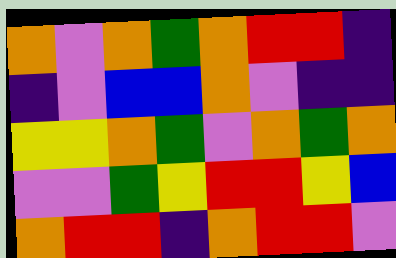[["orange", "violet", "orange", "green", "orange", "red", "red", "indigo"], ["indigo", "violet", "blue", "blue", "orange", "violet", "indigo", "indigo"], ["yellow", "yellow", "orange", "green", "violet", "orange", "green", "orange"], ["violet", "violet", "green", "yellow", "red", "red", "yellow", "blue"], ["orange", "red", "red", "indigo", "orange", "red", "red", "violet"]]